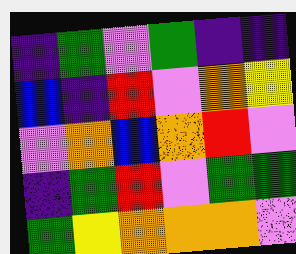[["indigo", "green", "violet", "green", "indigo", "indigo"], ["blue", "indigo", "red", "violet", "orange", "yellow"], ["violet", "orange", "blue", "orange", "red", "violet"], ["indigo", "green", "red", "violet", "green", "green"], ["green", "yellow", "orange", "orange", "orange", "violet"]]